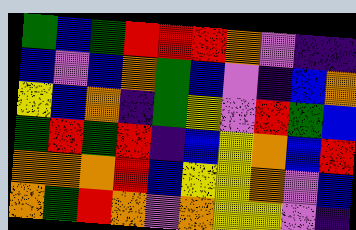[["green", "blue", "green", "red", "red", "red", "orange", "violet", "indigo", "indigo"], ["blue", "violet", "blue", "orange", "green", "blue", "violet", "indigo", "blue", "orange"], ["yellow", "blue", "orange", "indigo", "green", "yellow", "violet", "red", "green", "blue"], ["green", "red", "green", "red", "indigo", "blue", "yellow", "orange", "blue", "red"], ["orange", "orange", "orange", "red", "blue", "yellow", "yellow", "orange", "violet", "blue"], ["orange", "green", "red", "orange", "violet", "orange", "yellow", "yellow", "violet", "indigo"]]